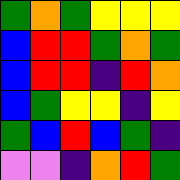[["green", "orange", "green", "yellow", "yellow", "yellow"], ["blue", "red", "red", "green", "orange", "green"], ["blue", "red", "red", "indigo", "red", "orange"], ["blue", "green", "yellow", "yellow", "indigo", "yellow"], ["green", "blue", "red", "blue", "green", "indigo"], ["violet", "violet", "indigo", "orange", "red", "green"]]